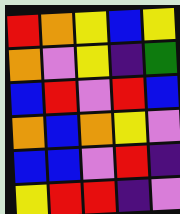[["red", "orange", "yellow", "blue", "yellow"], ["orange", "violet", "yellow", "indigo", "green"], ["blue", "red", "violet", "red", "blue"], ["orange", "blue", "orange", "yellow", "violet"], ["blue", "blue", "violet", "red", "indigo"], ["yellow", "red", "red", "indigo", "violet"]]